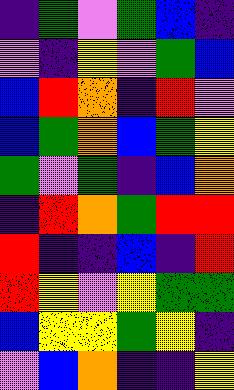[["indigo", "green", "violet", "green", "blue", "indigo"], ["violet", "indigo", "yellow", "violet", "green", "blue"], ["blue", "red", "orange", "indigo", "red", "violet"], ["blue", "green", "orange", "blue", "green", "yellow"], ["green", "violet", "green", "indigo", "blue", "orange"], ["indigo", "red", "orange", "green", "red", "red"], ["red", "indigo", "indigo", "blue", "indigo", "red"], ["red", "yellow", "violet", "yellow", "green", "green"], ["blue", "yellow", "yellow", "green", "yellow", "indigo"], ["violet", "blue", "orange", "indigo", "indigo", "yellow"]]